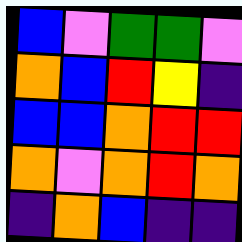[["blue", "violet", "green", "green", "violet"], ["orange", "blue", "red", "yellow", "indigo"], ["blue", "blue", "orange", "red", "red"], ["orange", "violet", "orange", "red", "orange"], ["indigo", "orange", "blue", "indigo", "indigo"]]